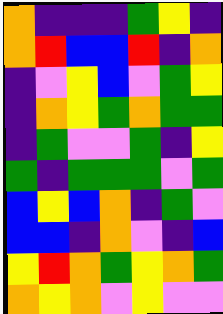[["orange", "indigo", "indigo", "indigo", "green", "yellow", "indigo"], ["orange", "red", "blue", "blue", "red", "indigo", "orange"], ["indigo", "violet", "yellow", "blue", "violet", "green", "yellow"], ["indigo", "orange", "yellow", "green", "orange", "green", "green"], ["indigo", "green", "violet", "violet", "green", "indigo", "yellow"], ["green", "indigo", "green", "green", "green", "violet", "green"], ["blue", "yellow", "blue", "orange", "indigo", "green", "violet"], ["blue", "blue", "indigo", "orange", "violet", "indigo", "blue"], ["yellow", "red", "orange", "green", "yellow", "orange", "green"], ["orange", "yellow", "orange", "violet", "yellow", "violet", "violet"]]